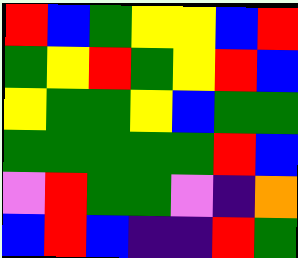[["red", "blue", "green", "yellow", "yellow", "blue", "red"], ["green", "yellow", "red", "green", "yellow", "red", "blue"], ["yellow", "green", "green", "yellow", "blue", "green", "green"], ["green", "green", "green", "green", "green", "red", "blue"], ["violet", "red", "green", "green", "violet", "indigo", "orange"], ["blue", "red", "blue", "indigo", "indigo", "red", "green"]]